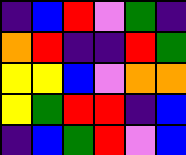[["indigo", "blue", "red", "violet", "green", "indigo"], ["orange", "red", "indigo", "indigo", "red", "green"], ["yellow", "yellow", "blue", "violet", "orange", "orange"], ["yellow", "green", "red", "red", "indigo", "blue"], ["indigo", "blue", "green", "red", "violet", "blue"]]